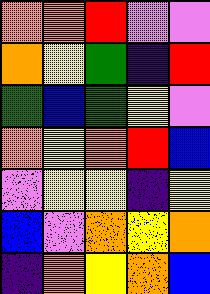[["orange", "orange", "red", "violet", "violet"], ["orange", "yellow", "green", "indigo", "red"], ["green", "blue", "green", "yellow", "violet"], ["orange", "yellow", "orange", "red", "blue"], ["violet", "yellow", "yellow", "indigo", "yellow"], ["blue", "violet", "orange", "yellow", "orange"], ["indigo", "orange", "yellow", "orange", "blue"]]